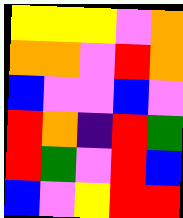[["yellow", "yellow", "yellow", "violet", "orange"], ["orange", "orange", "violet", "red", "orange"], ["blue", "violet", "violet", "blue", "violet"], ["red", "orange", "indigo", "red", "green"], ["red", "green", "violet", "red", "blue"], ["blue", "violet", "yellow", "red", "red"]]